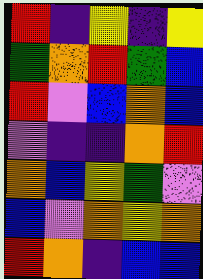[["red", "indigo", "yellow", "indigo", "yellow"], ["green", "orange", "red", "green", "blue"], ["red", "violet", "blue", "orange", "blue"], ["violet", "indigo", "indigo", "orange", "red"], ["orange", "blue", "yellow", "green", "violet"], ["blue", "violet", "orange", "yellow", "orange"], ["red", "orange", "indigo", "blue", "blue"]]